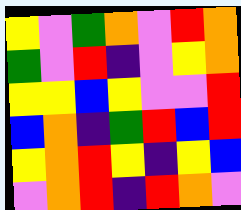[["yellow", "violet", "green", "orange", "violet", "red", "orange"], ["green", "violet", "red", "indigo", "violet", "yellow", "orange"], ["yellow", "yellow", "blue", "yellow", "violet", "violet", "red"], ["blue", "orange", "indigo", "green", "red", "blue", "red"], ["yellow", "orange", "red", "yellow", "indigo", "yellow", "blue"], ["violet", "orange", "red", "indigo", "red", "orange", "violet"]]